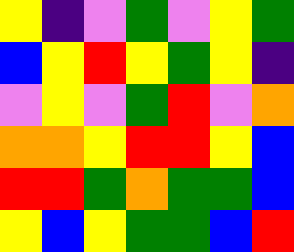[["yellow", "indigo", "violet", "green", "violet", "yellow", "green"], ["blue", "yellow", "red", "yellow", "green", "yellow", "indigo"], ["violet", "yellow", "violet", "green", "red", "violet", "orange"], ["orange", "orange", "yellow", "red", "red", "yellow", "blue"], ["red", "red", "green", "orange", "green", "green", "blue"], ["yellow", "blue", "yellow", "green", "green", "blue", "red"]]